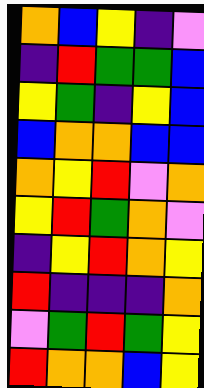[["orange", "blue", "yellow", "indigo", "violet"], ["indigo", "red", "green", "green", "blue"], ["yellow", "green", "indigo", "yellow", "blue"], ["blue", "orange", "orange", "blue", "blue"], ["orange", "yellow", "red", "violet", "orange"], ["yellow", "red", "green", "orange", "violet"], ["indigo", "yellow", "red", "orange", "yellow"], ["red", "indigo", "indigo", "indigo", "orange"], ["violet", "green", "red", "green", "yellow"], ["red", "orange", "orange", "blue", "yellow"]]